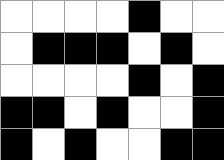[["white", "white", "white", "white", "black", "white", "white"], ["white", "black", "black", "black", "white", "black", "white"], ["white", "white", "white", "white", "black", "white", "black"], ["black", "black", "white", "black", "white", "white", "black"], ["black", "white", "black", "white", "white", "black", "black"]]